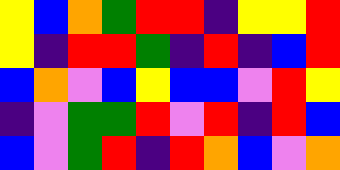[["yellow", "blue", "orange", "green", "red", "red", "indigo", "yellow", "yellow", "red"], ["yellow", "indigo", "red", "red", "green", "indigo", "red", "indigo", "blue", "red"], ["blue", "orange", "violet", "blue", "yellow", "blue", "blue", "violet", "red", "yellow"], ["indigo", "violet", "green", "green", "red", "violet", "red", "indigo", "red", "blue"], ["blue", "violet", "green", "red", "indigo", "red", "orange", "blue", "violet", "orange"]]